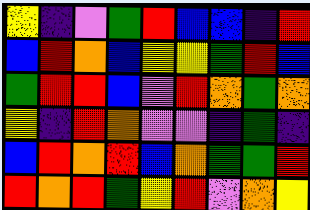[["yellow", "indigo", "violet", "green", "red", "blue", "blue", "indigo", "red"], ["blue", "red", "orange", "blue", "yellow", "yellow", "green", "red", "blue"], ["green", "red", "red", "blue", "violet", "red", "orange", "green", "orange"], ["yellow", "indigo", "red", "orange", "violet", "violet", "indigo", "green", "indigo"], ["blue", "red", "orange", "red", "blue", "orange", "green", "green", "red"], ["red", "orange", "red", "green", "yellow", "red", "violet", "orange", "yellow"]]